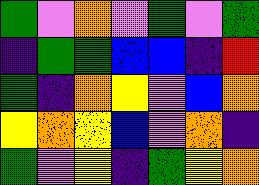[["green", "violet", "orange", "violet", "green", "violet", "green"], ["indigo", "green", "green", "blue", "blue", "indigo", "red"], ["green", "indigo", "orange", "yellow", "violet", "blue", "orange"], ["yellow", "orange", "yellow", "blue", "violet", "orange", "indigo"], ["green", "violet", "yellow", "indigo", "green", "yellow", "orange"]]